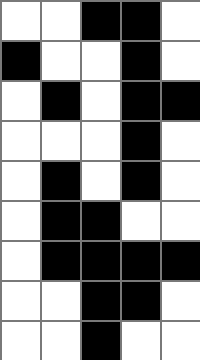[["white", "white", "black", "black", "white"], ["black", "white", "white", "black", "white"], ["white", "black", "white", "black", "black"], ["white", "white", "white", "black", "white"], ["white", "black", "white", "black", "white"], ["white", "black", "black", "white", "white"], ["white", "black", "black", "black", "black"], ["white", "white", "black", "black", "white"], ["white", "white", "black", "white", "white"]]